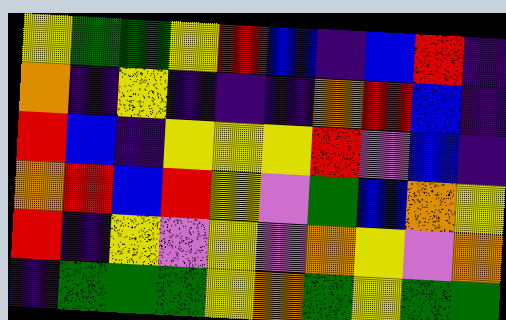[["yellow", "green", "green", "yellow", "red", "blue", "indigo", "blue", "red", "indigo"], ["orange", "indigo", "yellow", "indigo", "indigo", "indigo", "orange", "red", "blue", "indigo"], ["red", "blue", "indigo", "yellow", "yellow", "yellow", "red", "violet", "blue", "indigo"], ["orange", "red", "blue", "red", "yellow", "violet", "green", "blue", "orange", "yellow"], ["red", "indigo", "yellow", "violet", "yellow", "violet", "orange", "yellow", "violet", "orange"], ["indigo", "green", "green", "green", "yellow", "orange", "green", "yellow", "green", "green"]]